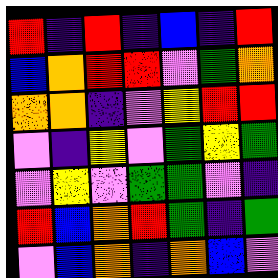[["red", "indigo", "red", "indigo", "blue", "indigo", "red"], ["blue", "orange", "red", "red", "violet", "green", "orange"], ["orange", "orange", "indigo", "violet", "yellow", "red", "red"], ["violet", "indigo", "yellow", "violet", "green", "yellow", "green"], ["violet", "yellow", "violet", "green", "green", "violet", "indigo"], ["red", "blue", "orange", "red", "green", "indigo", "green"], ["violet", "blue", "orange", "indigo", "orange", "blue", "violet"]]